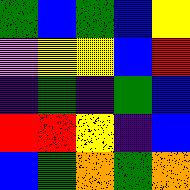[["green", "blue", "green", "blue", "yellow"], ["violet", "yellow", "yellow", "blue", "red"], ["indigo", "green", "indigo", "green", "blue"], ["red", "red", "yellow", "indigo", "blue"], ["blue", "green", "orange", "green", "orange"]]